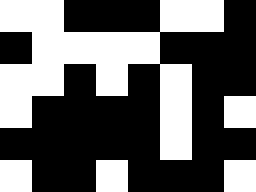[["white", "white", "black", "black", "black", "white", "white", "black"], ["black", "white", "white", "white", "white", "black", "black", "black"], ["white", "white", "black", "white", "black", "white", "black", "black"], ["white", "black", "black", "black", "black", "white", "black", "white"], ["black", "black", "black", "black", "black", "white", "black", "black"], ["white", "black", "black", "white", "black", "black", "black", "white"]]